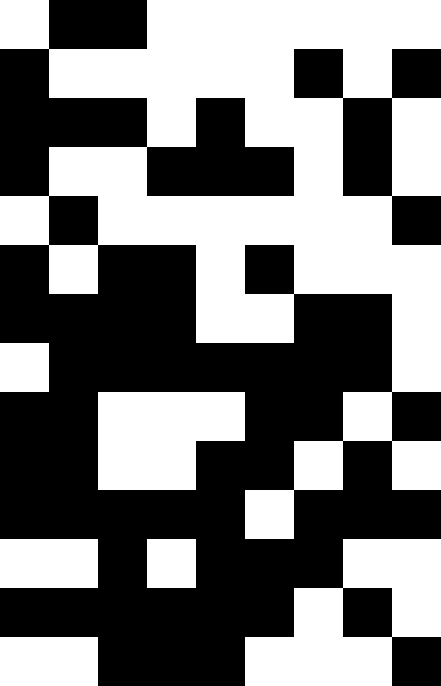[["white", "black", "black", "white", "white", "white", "white", "white", "white"], ["black", "white", "white", "white", "white", "white", "black", "white", "black"], ["black", "black", "black", "white", "black", "white", "white", "black", "white"], ["black", "white", "white", "black", "black", "black", "white", "black", "white"], ["white", "black", "white", "white", "white", "white", "white", "white", "black"], ["black", "white", "black", "black", "white", "black", "white", "white", "white"], ["black", "black", "black", "black", "white", "white", "black", "black", "white"], ["white", "black", "black", "black", "black", "black", "black", "black", "white"], ["black", "black", "white", "white", "white", "black", "black", "white", "black"], ["black", "black", "white", "white", "black", "black", "white", "black", "white"], ["black", "black", "black", "black", "black", "white", "black", "black", "black"], ["white", "white", "black", "white", "black", "black", "black", "white", "white"], ["black", "black", "black", "black", "black", "black", "white", "black", "white"], ["white", "white", "black", "black", "black", "white", "white", "white", "black"]]